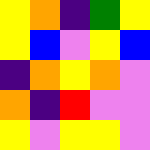[["yellow", "orange", "indigo", "green", "yellow"], ["yellow", "blue", "violet", "yellow", "blue"], ["indigo", "orange", "yellow", "orange", "violet"], ["orange", "indigo", "red", "violet", "violet"], ["yellow", "violet", "yellow", "yellow", "violet"]]